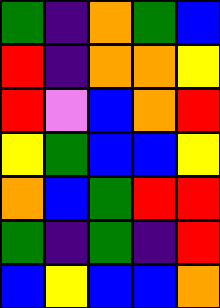[["green", "indigo", "orange", "green", "blue"], ["red", "indigo", "orange", "orange", "yellow"], ["red", "violet", "blue", "orange", "red"], ["yellow", "green", "blue", "blue", "yellow"], ["orange", "blue", "green", "red", "red"], ["green", "indigo", "green", "indigo", "red"], ["blue", "yellow", "blue", "blue", "orange"]]